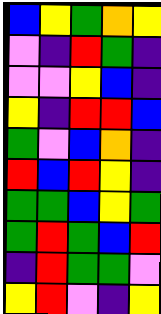[["blue", "yellow", "green", "orange", "yellow"], ["violet", "indigo", "red", "green", "indigo"], ["violet", "violet", "yellow", "blue", "indigo"], ["yellow", "indigo", "red", "red", "blue"], ["green", "violet", "blue", "orange", "indigo"], ["red", "blue", "red", "yellow", "indigo"], ["green", "green", "blue", "yellow", "green"], ["green", "red", "green", "blue", "red"], ["indigo", "red", "green", "green", "violet"], ["yellow", "red", "violet", "indigo", "yellow"]]